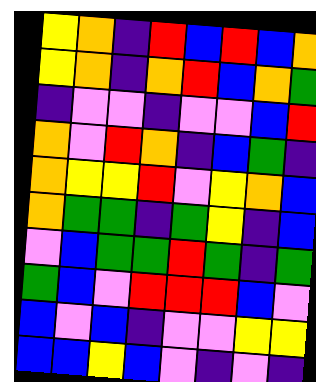[["yellow", "orange", "indigo", "red", "blue", "red", "blue", "orange"], ["yellow", "orange", "indigo", "orange", "red", "blue", "orange", "green"], ["indigo", "violet", "violet", "indigo", "violet", "violet", "blue", "red"], ["orange", "violet", "red", "orange", "indigo", "blue", "green", "indigo"], ["orange", "yellow", "yellow", "red", "violet", "yellow", "orange", "blue"], ["orange", "green", "green", "indigo", "green", "yellow", "indigo", "blue"], ["violet", "blue", "green", "green", "red", "green", "indigo", "green"], ["green", "blue", "violet", "red", "red", "red", "blue", "violet"], ["blue", "violet", "blue", "indigo", "violet", "violet", "yellow", "yellow"], ["blue", "blue", "yellow", "blue", "violet", "indigo", "violet", "indigo"]]